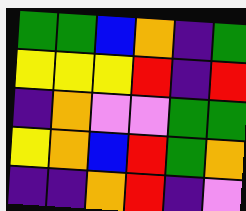[["green", "green", "blue", "orange", "indigo", "green"], ["yellow", "yellow", "yellow", "red", "indigo", "red"], ["indigo", "orange", "violet", "violet", "green", "green"], ["yellow", "orange", "blue", "red", "green", "orange"], ["indigo", "indigo", "orange", "red", "indigo", "violet"]]